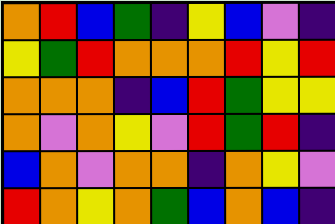[["orange", "red", "blue", "green", "indigo", "yellow", "blue", "violet", "indigo"], ["yellow", "green", "red", "orange", "orange", "orange", "red", "yellow", "red"], ["orange", "orange", "orange", "indigo", "blue", "red", "green", "yellow", "yellow"], ["orange", "violet", "orange", "yellow", "violet", "red", "green", "red", "indigo"], ["blue", "orange", "violet", "orange", "orange", "indigo", "orange", "yellow", "violet"], ["red", "orange", "yellow", "orange", "green", "blue", "orange", "blue", "indigo"]]